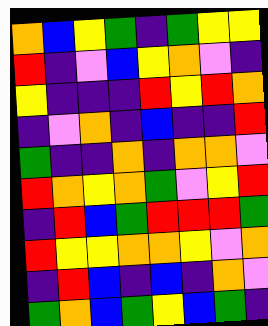[["orange", "blue", "yellow", "green", "indigo", "green", "yellow", "yellow"], ["red", "indigo", "violet", "blue", "yellow", "orange", "violet", "indigo"], ["yellow", "indigo", "indigo", "indigo", "red", "yellow", "red", "orange"], ["indigo", "violet", "orange", "indigo", "blue", "indigo", "indigo", "red"], ["green", "indigo", "indigo", "orange", "indigo", "orange", "orange", "violet"], ["red", "orange", "yellow", "orange", "green", "violet", "yellow", "red"], ["indigo", "red", "blue", "green", "red", "red", "red", "green"], ["red", "yellow", "yellow", "orange", "orange", "yellow", "violet", "orange"], ["indigo", "red", "blue", "indigo", "blue", "indigo", "orange", "violet"], ["green", "orange", "blue", "green", "yellow", "blue", "green", "indigo"]]